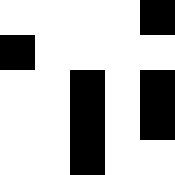[["white", "white", "white", "white", "black"], ["black", "white", "white", "white", "white"], ["white", "white", "black", "white", "black"], ["white", "white", "black", "white", "black"], ["white", "white", "black", "white", "white"]]